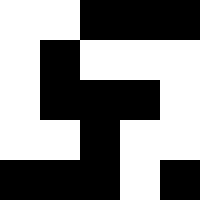[["white", "white", "black", "black", "black"], ["white", "black", "white", "white", "white"], ["white", "black", "black", "black", "white"], ["white", "white", "black", "white", "white"], ["black", "black", "black", "white", "black"]]